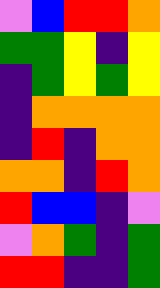[["violet", "blue", "red", "red", "orange"], ["green", "green", "yellow", "indigo", "yellow"], ["indigo", "green", "yellow", "green", "yellow"], ["indigo", "orange", "orange", "orange", "orange"], ["indigo", "red", "indigo", "orange", "orange"], ["orange", "orange", "indigo", "red", "orange"], ["red", "blue", "blue", "indigo", "violet"], ["violet", "orange", "green", "indigo", "green"], ["red", "red", "indigo", "indigo", "green"]]